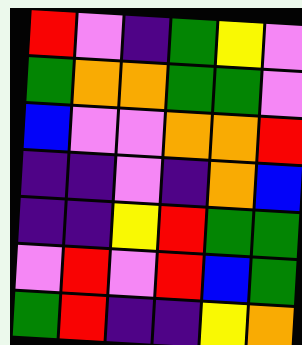[["red", "violet", "indigo", "green", "yellow", "violet"], ["green", "orange", "orange", "green", "green", "violet"], ["blue", "violet", "violet", "orange", "orange", "red"], ["indigo", "indigo", "violet", "indigo", "orange", "blue"], ["indigo", "indigo", "yellow", "red", "green", "green"], ["violet", "red", "violet", "red", "blue", "green"], ["green", "red", "indigo", "indigo", "yellow", "orange"]]